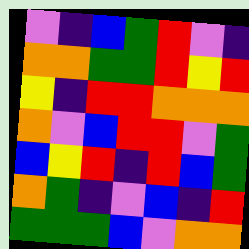[["violet", "indigo", "blue", "green", "red", "violet", "indigo"], ["orange", "orange", "green", "green", "red", "yellow", "red"], ["yellow", "indigo", "red", "red", "orange", "orange", "orange"], ["orange", "violet", "blue", "red", "red", "violet", "green"], ["blue", "yellow", "red", "indigo", "red", "blue", "green"], ["orange", "green", "indigo", "violet", "blue", "indigo", "red"], ["green", "green", "green", "blue", "violet", "orange", "orange"]]